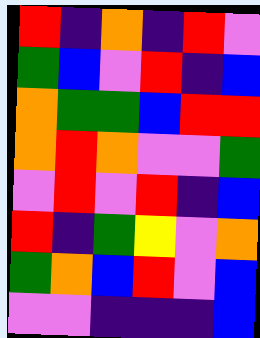[["red", "indigo", "orange", "indigo", "red", "violet"], ["green", "blue", "violet", "red", "indigo", "blue"], ["orange", "green", "green", "blue", "red", "red"], ["orange", "red", "orange", "violet", "violet", "green"], ["violet", "red", "violet", "red", "indigo", "blue"], ["red", "indigo", "green", "yellow", "violet", "orange"], ["green", "orange", "blue", "red", "violet", "blue"], ["violet", "violet", "indigo", "indigo", "indigo", "blue"]]